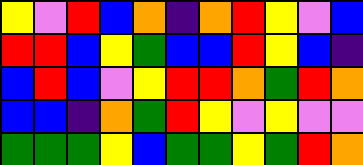[["yellow", "violet", "red", "blue", "orange", "indigo", "orange", "red", "yellow", "violet", "blue"], ["red", "red", "blue", "yellow", "green", "blue", "blue", "red", "yellow", "blue", "indigo"], ["blue", "red", "blue", "violet", "yellow", "red", "red", "orange", "green", "red", "orange"], ["blue", "blue", "indigo", "orange", "green", "red", "yellow", "violet", "yellow", "violet", "violet"], ["green", "green", "green", "yellow", "blue", "green", "green", "yellow", "green", "red", "orange"]]